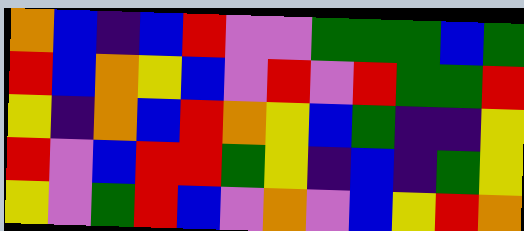[["orange", "blue", "indigo", "blue", "red", "violet", "violet", "green", "green", "green", "blue", "green"], ["red", "blue", "orange", "yellow", "blue", "violet", "red", "violet", "red", "green", "green", "red"], ["yellow", "indigo", "orange", "blue", "red", "orange", "yellow", "blue", "green", "indigo", "indigo", "yellow"], ["red", "violet", "blue", "red", "red", "green", "yellow", "indigo", "blue", "indigo", "green", "yellow"], ["yellow", "violet", "green", "red", "blue", "violet", "orange", "violet", "blue", "yellow", "red", "orange"]]